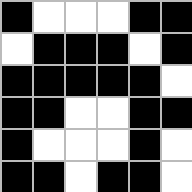[["black", "white", "white", "white", "black", "black"], ["white", "black", "black", "black", "white", "black"], ["black", "black", "black", "black", "black", "white"], ["black", "black", "white", "white", "black", "black"], ["black", "white", "white", "white", "black", "white"], ["black", "black", "white", "black", "black", "white"]]